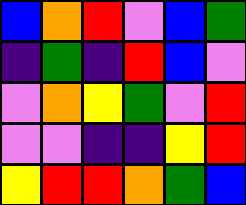[["blue", "orange", "red", "violet", "blue", "green"], ["indigo", "green", "indigo", "red", "blue", "violet"], ["violet", "orange", "yellow", "green", "violet", "red"], ["violet", "violet", "indigo", "indigo", "yellow", "red"], ["yellow", "red", "red", "orange", "green", "blue"]]